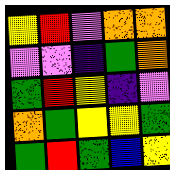[["yellow", "red", "violet", "orange", "orange"], ["violet", "violet", "indigo", "green", "orange"], ["green", "red", "yellow", "indigo", "violet"], ["orange", "green", "yellow", "yellow", "green"], ["green", "red", "green", "blue", "yellow"]]